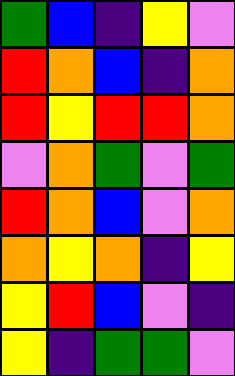[["green", "blue", "indigo", "yellow", "violet"], ["red", "orange", "blue", "indigo", "orange"], ["red", "yellow", "red", "red", "orange"], ["violet", "orange", "green", "violet", "green"], ["red", "orange", "blue", "violet", "orange"], ["orange", "yellow", "orange", "indigo", "yellow"], ["yellow", "red", "blue", "violet", "indigo"], ["yellow", "indigo", "green", "green", "violet"]]